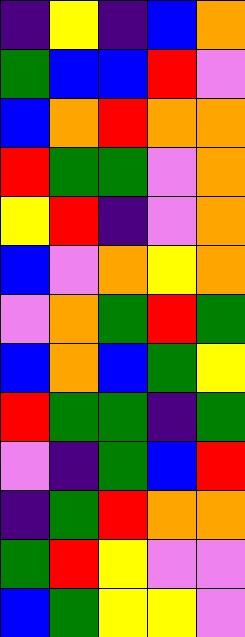[["indigo", "yellow", "indigo", "blue", "orange"], ["green", "blue", "blue", "red", "violet"], ["blue", "orange", "red", "orange", "orange"], ["red", "green", "green", "violet", "orange"], ["yellow", "red", "indigo", "violet", "orange"], ["blue", "violet", "orange", "yellow", "orange"], ["violet", "orange", "green", "red", "green"], ["blue", "orange", "blue", "green", "yellow"], ["red", "green", "green", "indigo", "green"], ["violet", "indigo", "green", "blue", "red"], ["indigo", "green", "red", "orange", "orange"], ["green", "red", "yellow", "violet", "violet"], ["blue", "green", "yellow", "yellow", "violet"]]